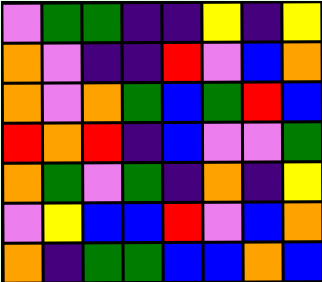[["violet", "green", "green", "indigo", "indigo", "yellow", "indigo", "yellow"], ["orange", "violet", "indigo", "indigo", "red", "violet", "blue", "orange"], ["orange", "violet", "orange", "green", "blue", "green", "red", "blue"], ["red", "orange", "red", "indigo", "blue", "violet", "violet", "green"], ["orange", "green", "violet", "green", "indigo", "orange", "indigo", "yellow"], ["violet", "yellow", "blue", "blue", "red", "violet", "blue", "orange"], ["orange", "indigo", "green", "green", "blue", "blue", "orange", "blue"]]